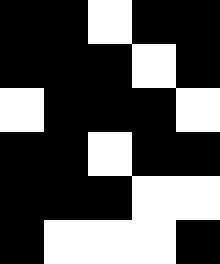[["black", "black", "white", "black", "black"], ["black", "black", "black", "white", "black"], ["white", "black", "black", "black", "white"], ["black", "black", "white", "black", "black"], ["black", "black", "black", "white", "white"], ["black", "white", "white", "white", "black"]]